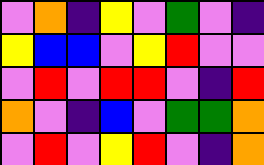[["violet", "orange", "indigo", "yellow", "violet", "green", "violet", "indigo"], ["yellow", "blue", "blue", "violet", "yellow", "red", "violet", "violet"], ["violet", "red", "violet", "red", "red", "violet", "indigo", "red"], ["orange", "violet", "indigo", "blue", "violet", "green", "green", "orange"], ["violet", "red", "violet", "yellow", "red", "violet", "indigo", "orange"]]